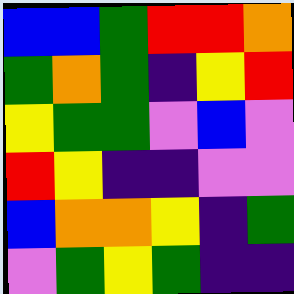[["blue", "blue", "green", "red", "red", "orange"], ["green", "orange", "green", "indigo", "yellow", "red"], ["yellow", "green", "green", "violet", "blue", "violet"], ["red", "yellow", "indigo", "indigo", "violet", "violet"], ["blue", "orange", "orange", "yellow", "indigo", "green"], ["violet", "green", "yellow", "green", "indigo", "indigo"]]